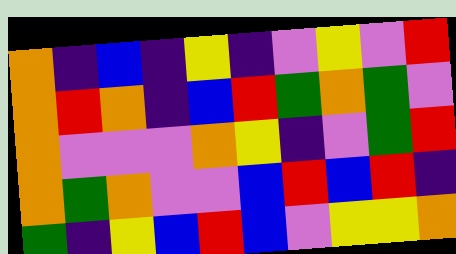[["orange", "indigo", "blue", "indigo", "yellow", "indigo", "violet", "yellow", "violet", "red"], ["orange", "red", "orange", "indigo", "blue", "red", "green", "orange", "green", "violet"], ["orange", "violet", "violet", "violet", "orange", "yellow", "indigo", "violet", "green", "red"], ["orange", "green", "orange", "violet", "violet", "blue", "red", "blue", "red", "indigo"], ["green", "indigo", "yellow", "blue", "red", "blue", "violet", "yellow", "yellow", "orange"]]